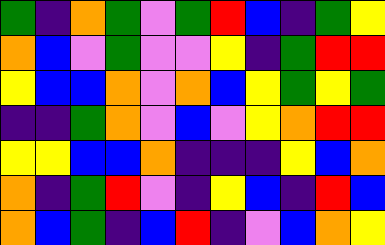[["green", "indigo", "orange", "green", "violet", "green", "red", "blue", "indigo", "green", "yellow"], ["orange", "blue", "violet", "green", "violet", "violet", "yellow", "indigo", "green", "red", "red"], ["yellow", "blue", "blue", "orange", "violet", "orange", "blue", "yellow", "green", "yellow", "green"], ["indigo", "indigo", "green", "orange", "violet", "blue", "violet", "yellow", "orange", "red", "red"], ["yellow", "yellow", "blue", "blue", "orange", "indigo", "indigo", "indigo", "yellow", "blue", "orange"], ["orange", "indigo", "green", "red", "violet", "indigo", "yellow", "blue", "indigo", "red", "blue"], ["orange", "blue", "green", "indigo", "blue", "red", "indigo", "violet", "blue", "orange", "yellow"]]